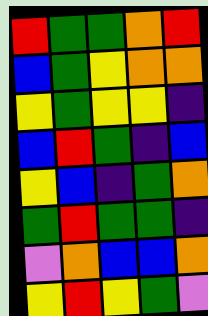[["red", "green", "green", "orange", "red"], ["blue", "green", "yellow", "orange", "orange"], ["yellow", "green", "yellow", "yellow", "indigo"], ["blue", "red", "green", "indigo", "blue"], ["yellow", "blue", "indigo", "green", "orange"], ["green", "red", "green", "green", "indigo"], ["violet", "orange", "blue", "blue", "orange"], ["yellow", "red", "yellow", "green", "violet"]]